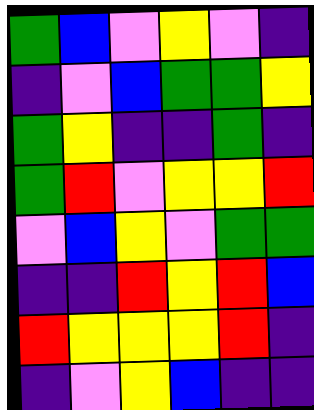[["green", "blue", "violet", "yellow", "violet", "indigo"], ["indigo", "violet", "blue", "green", "green", "yellow"], ["green", "yellow", "indigo", "indigo", "green", "indigo"], ["green", "red", "violet", "yellow", "yellow", "red"], ["violet", "blue", "yellow", "violet", "green", "green"], ["indigo", "indigo", "red", "yellow", "red", "blue"], ["red", "yellow", "yellow", "yellow", "red", "indigo"], ["indigo", "violet", "yellow", "blue", "indigo", "indigo"]]